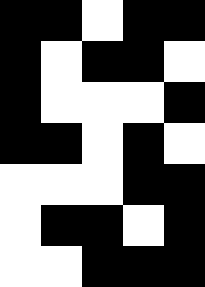[["black", "black", "white", "black", "black"], ["black", "white", "black", "black", "white"], ["black", "white", "white", "white", "black"], ["black", "black", "white", "black", "white"], ["white", "white", "white", "black", "black"], ["white", "black", "black", "white", "black"], ["white", "white", "black", "black", "black"]]